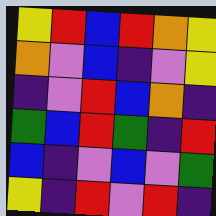[["yellow", "red", "blue", "red", "orange", "yellow"], ["orange", "violet", "blue", "indigo", "violet", "yellow"], ["indigo", "violet", "red", "blue", "orange", "indigo"], ["green", "blue", "red", "green", "indigo", "red"], ["blue", "indigo", "violet", "blue", "violet", "green"], ["yellow", "indigo", "red", "violet", "red", "indigo"]]